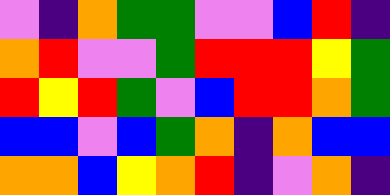[["violet", "indigo", "orange", "green", "green", "violet", "violet", "blue", "red", "indigo"], ["orange", "red", "violet", "violet", "green", "red", "red", "red", "yellow", "green"], ["red", "yellow", "red", "green", "violet", "blue", "red", "red", "orange", "green"], ["blue", "blue", "violet", "blue", "green", "orange", "indigo", "orange", "blue", "blue"], ["orange", "orange", "blue", "yellow", "orange", "red", "indigo", "violet", "orange", "indigo"]]